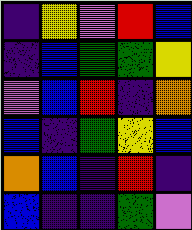[["indigo", "yellow", "violet", "red", "blue"], ["indigo", "blue", "green", "green", "yellow"], ["violet", "blue", "red", "indigo", "orange"], ["blue", "indigo", "green", "yellow", "blue"], ["orange", "blue", "indigo", "red", "indigo"], ["blue", "indigo", "indigo", "green", "violet"]]